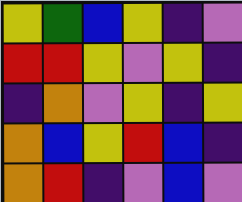[["yellow", "green", "blue", "yellow", "indigo", "violet"], ["red", "red", "yellow", "violet", "yellow", "indigo"], ["indigo", "orange", "violet", "yellow", "indigo", "yellow"], ["orange", "blue", "yellow", "red", "blue", "indigo"], ["orange", "red", "indigo", "violet", "blue", "violet"]]